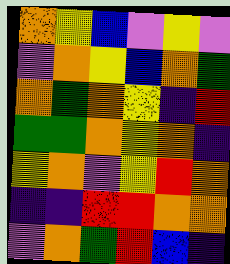[["orange", "yellow", "blue", "violet", "yellow", "violet"], ["violet", "orange", "yellow", "blue", "orange", "green"], ["orange", "green", "orange", "yellow", "indigo", "red"], ["green", "green", "orange", "yellow", "orange", "indigo"], ["yellow", "orange", "violet", "yellow", "red", "orange"], ["indigo", "indigo", "red", "red", "orange", "orange"], ["violet", "orange", "green", "red", "blue", "indigo"]]